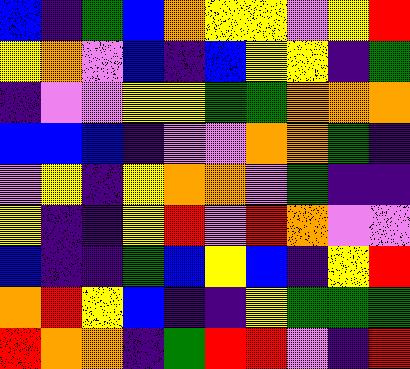[["blue", "indigo", "green", "blue", "orange", "yellow", "yellow", "violet", "yellow", "red"], ["yellow", "orange", "violet", "blue", "indigo", "blue", "yellow", "yellow", "indigo", "green"], ["indigo", "violet", "violet", "yellow", "yellow", "green", "green", "orange", "orange", "orange"], ["blue", "blue", "blue", "indigo", "violet", "violet", "orange", "orange", "green", "indigo"], ["violet", "yellow", "indigo", "yellow", "orange", "orange", "violet", "green", "indigo", "indigo"], ["yellow", "indigo", "indigo", "yellow", "red", "violet", "red", "orange", "violet", "violet"], ["blue", "indigo", "indigo", "green", "blue", "yellow", "blue", "indigo", "yellow", "red"], ["orange", "red", "yellow", "blue", "indigo", "indigo", "yellow", "green", "green", "green"], ["red", "orange", "orange", "indigo", "green", "red", "red", "violet", "indigo", "red"]]